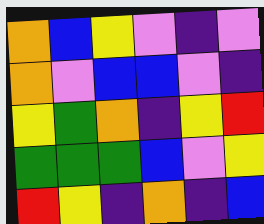[["orange", "blue", "yellow", "violet", "indigo", "violet"], ["orange", "violet", "blue", "blue", "violet", "indigo"], ["yellow", "green", "orange", "indigo", "yellow", "red"], ["green", "green", "green", "blue", "violet", "yellow"], ["red", "yellow", "indigo", "orange", "indigo", "blue"]]